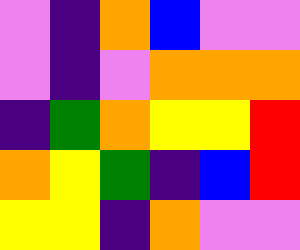[["violet", "indigo", "orange", "blue", "violet", "violet"], ["violet", "indigo", "violet", "orange", "orange", "orange"], ["indigo", "green", "orange", "yellow", "yellow", "red"], ["orange", "yellow", "green", "indigo", "blue", "red"], ["yellow", "yellow", "indigo", "orange", "violet", "violet"]]